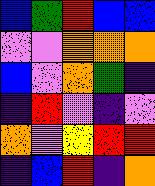[["blue", "green", "red", "blue", "blue"], ["violet", "violet", "orange", "orange", "orange"], ["blue", "violet", "orange", "green", "indigo"], ["indigo", "red", "violet", "indigo", "violet"], ["orange", "violet", "yellow", "red", "red"], ["indigo", "blue", "red", "indigo", "orange"]]